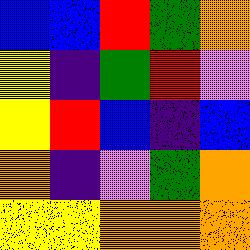[["blue", "blue", "red", "green", "orange"], ["yellow", "indigo", "green", "red", "violet"], ["yellow", "red", "blue", "indigo", "blue"], ["orange", "indigo", "violet", "green", "orange"], ["yellow", "yellow", "orange", "orange", "orange"]]